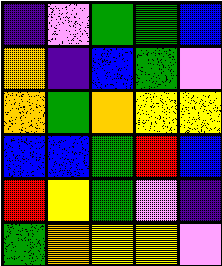[["indigo", "violet", "green", "green", "blue"], ["orange", "indigo", "blue", "green", "violet"], ["orange", "green", "orange", "yellow", "yellow"], ["blue", "blue", "green", "red", "blue"], ["red", "yellow", "green", "violet", "indigo"], ["green", "orange", "yellow", "yellow", "violet"]]